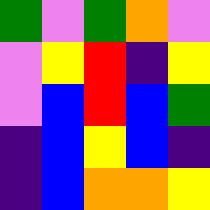[["green", "violet", "green", "orange", "violet"], ["violet", "yellow", "red", "indigo", "yellow"], ["violet", "blue", "red", "blue", "green"], ["indigo", "blue", "yellow", "blue", "indigo"], ["indigo", "blue", "orange", "orange", "yellow"]]